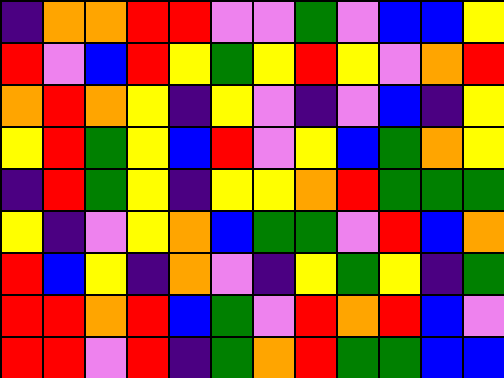[["indigo", "orange", "orange", "red", "red", "violet", "violet", "green", "violet", "blue", "blue", "yellow"], ["red", "violet", "blue", "red", "yellow", "green", "yellow", "red", "yellow", "violet", "orange", "red"], ["orange", "red", "orange", "yellow", "indigo", "yellow", "violet", "indigo", "violet", "blue", "indigo", "yellow"], ["yellow", "red", "green", "yellow", "blue", "red", "violet", "yellow", "blue", "green", "orange", "yellow"], ["indigo", "red", "green", "yellow", "indigo", "yellow", "yellow", "orange", "red", "green", "green", "green"], ["yellow", "indigo", "violet", "yellow", "orange", "blue", "green", "green", "violet", "red", "blue", "orange"], ["red", "blue", "yellow", "indigo", "orange", "violet", "indigo", "yellow", "green", "yellow", "indigo", "green"], ["red", "red", "orange", "red", "blue", "green", "violet", "red", "orange", "red", "blue", "violet"], ["red", "red", "violet", "red", "indigo", "green", "orange", "red", "green", "green", "blue", "blue"]]